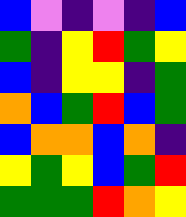[["blue", "violet", "indigo", "violet", "indigo", "blue"], ["green", "indigo", "yellow", "red", "green", "yellow"], ["blue", "indigo", "yellow", "yellow", "indigo", "green"], ["orange", "blue", "green", "red", "blue", "green"], ["blue", "orange", "orange", "blue", "orange", "indigo"], ["yellow", "green", "yellow", "blue", "green", "red"], ["green", "green", "green", "red", "orange", "yellow"]]